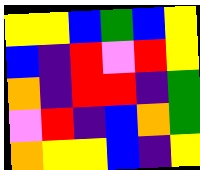[["yellow", "yellow", "blue", "green", "blue", "yellow"], ["blue", "indigo", "red", "violet", "red", "yellow"], ["orange", "indigo", "red", "red", "indigo", "green"], ["violet", "red", "indigo", "blue", "orange", "green"], ["orange", "yellow", "yellow", "blue", "indigo", "yellow"]]